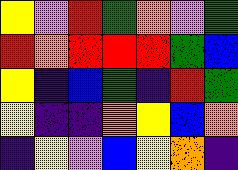[["yellow", "violet", "red", "green", "orange", "violet", "green"], ["red", "orange", "red", "red", "red", "green", "blue"], ["yellow", "indigo", "blue", "green", "indigo", "red", "green"], ["yellow", "indigo", "indigo", "orange", "yellow", "blue", "orange"], ["indigo", "yellow", "violet", "blue", "yellow", "orange", "indigo"]]